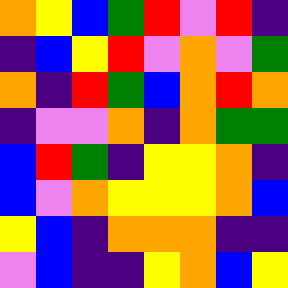[["orange", "yellow", "blue", "green", "red", "violet", "red", "indigo"], ["indigo", "blue", "yellow", "red", "violet", "orange", "violet", "green"], ["orange", "indigo", "red", "green", "blue", "orange", "red", "orange"], ["indigo", "violet", "violet", "orange", "indigo", "orange", "green", "green"], ["blue", "red", "green", "indigo", "yellow", "yellow", "orange", "indigo"], ["blue", "violet", "orange", "yellow", "yellow", "yellow", "orange", "blue"], ["yellow", "blue", "indigo", "orange", "orange", "orange", "indigo", "indigo"], ["violet", "blue", "indigo", "indigo", "yellow", "orange", "blue", "yellow"]]